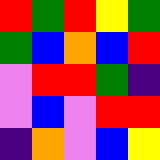[["red", "green", "red", "yellow", "green"], ["green", "blue", "orange", "blue", "red"], ["violet", "red", "red", "green", "indigo"], ["violet", "blue", "violet", "red", "red"], ["indigo", "orange", "violet", "blue", "yellow"]]